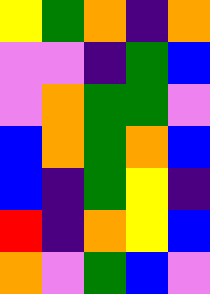[["yellow", "green", "orange", "indigo", "orange"], ["violet", "violet", "indigo", "green", "blue"], ["violet", "orange", "green", "green", "violet"], ["blue", "orange", "green", "orange", "blue"], ["blue", "indigo", "green", "yellow", "indigo"], ["red", "indigo", "orange", "yellow", "blue"], ["orange", "violet", "green", "blue", "violet"]]